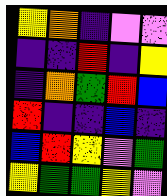[["yellow", "orange", "indigo", "violet", "violet"], ["indigo", "indigo", "red", "indigo", "yellow"], ["indigo", "orange", "green", "red", "blue"], ["red", "indigo", "indigo", "blue", "indigo"], ["blue", "red", "yellow", "violet", "green"], ["yellow", "green", "green", "yellow", "violet"]]